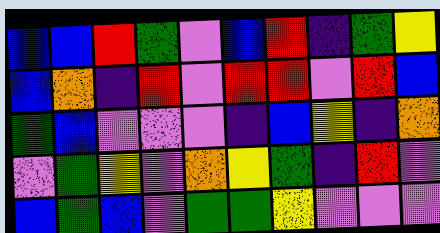[["blue", "blue", "red", "green", "violet", "blue", "red", "indigo", "green", "yellow"], ["blue", "orange", "indigo", "red", "violet", "red", "red", "violet", "red", "blue"], ["green", "blue", "violet", "violet", "violet", "indigo", "blue", "yellow", "indigo", "orange"], ["violet", "green", "yellow", "violet", "orange", "yellow", "green", "indigo", "red", "violet"], ["blue", "green", "blue", "violet", "green", "green", "yellow", "violet", "violet", "violet"]]